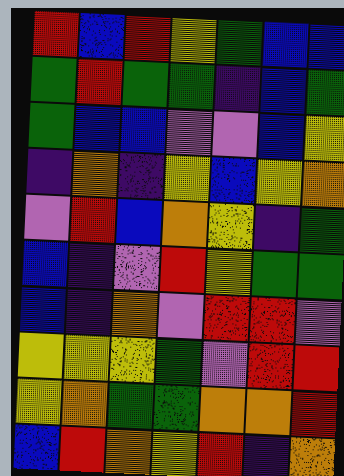[["red", "blue", "red", "yellow", "green", "blue", "blue"], ["green", "red", "green", "green", "indigo", "blue", "green"], ["green", "blue", "blue", "violet", "violet", "blue", "yellow"], ["indigo", "orange", "indigo", "yellow", "blue", "yellow", "orange"], ["violet", "red", "blue", "orange", "yellow", "indigo", "green"], ["blue", "indigo", "violet", "red", "yellow", "green", "green"], ["blue", "indigo", "orange", "violet", "red", "red", "violet"], ["yellow", "yellow", "yellow", "green", "violet", "red", "red"], ["yellow", "orange", "green", "green", "orange", "orange", "red"], ["blue", "red", "orange", "yellow", "red", "indigo", "orange"]]